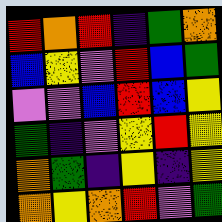[["red", "orange", "red", "indigo", "green", "orange"], ["blue", "yellow", "violet", "red", "blue", "green"], ["violet", "violet", "blue", "red", "blue", "yellow"], ["green", "indigo", "violet", "yellow", "red", "yellow"], ["orange", "green", "indigo", "yellow", "indigo", "yellow"], ["orange", "yellow", "orange", "red", "violet", "green"]]